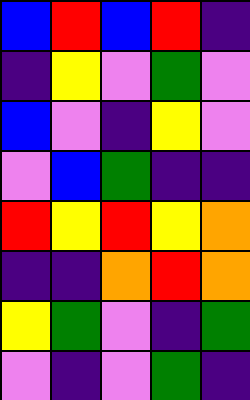[["blue", "red", "blue", "red", "indigo"], ["indigo", "yellow", "violet", "green", "violet"], ["blue", "violet", "indigo", "yellow", "violet"], ["violet", "blue", "green", "indigo", "indigo"], ["red", "yellow", "red", "yellow", "orange"], ["indigo", "indigo", "orange", "red", "orange"], ["yellow", "green", "violet", "indigo", "green"], ["violet", "indigo", "violet", "green", "indigo"]]